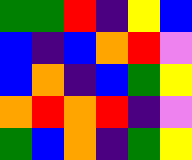[["green", "green", "red", "indigo", "yellow", "blue"], ["blue", "indigo", "blue", "orange", "red", "violet"], ["blue", "orange", "indigo", "blue", "green", "yellow"], ["orange", "red", "orange", "red", "indigo", "violet"], ["green", "blue", "orange", "indigo", "green", "yellow"]]